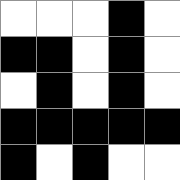[["white", "white", "white", "black", "white"], ["black", "black", "white", "black", "white"], ["white", "black", "white", "black", "white"], ["black", "black", "black", "black", "black"], ["black", "white", "black", "white", "white"]]